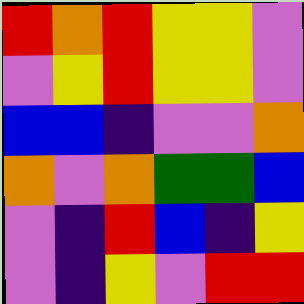[["red", "orange", "red", "yellow", "yellow", "violet"], ["violet", "yellow", "red", "yellow", "yellow", "violet"], ["blue", "blue", "indigo", "violet", "violet", "orange"], ["orange", "violet", "orange", "green", "green", "blue"], ["violet", "indigo", "red", "blue", "indigo", "yellow"], ["violet", "indigo", "yellow", "violet", "red", "red"]]